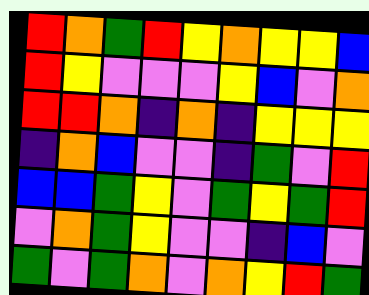[["red", "orange", "green", "red", "yellow", "orange", "yellow", "yellow", "blue"], ["red", "yellow", "violet", "violet", "violet", "yellow", "blue", "violet", "orange"], ["red", "red", "orange", "indigo", "orange", "indigo", "yellow", "yellow", "yellow"], ["indigo", "orange", "blue", "violet", "violet", "indigo", "green", "violet", "red"], ["blue", "blue", "green", "yellow", "violet", "green", "yellow", "green", "red"], ["violet", "orange", "green", "yellow", "violet", "violet", "indigo", "blue", "violet"], ["green", "violet", "green", "orange", "violet", "orange", "yellow", "red", "green"]]